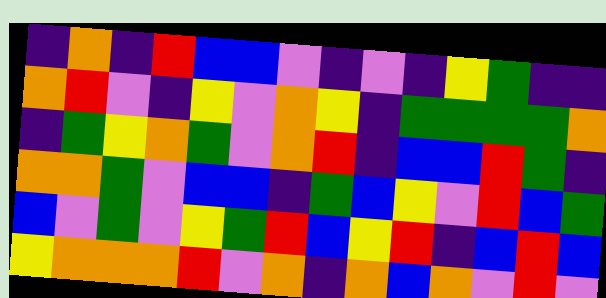[["indigo", "orange", "indigo", "red", "blue", "blue", "violet", "indigo", "violet", "indigo", "yellow", "green", "indigo", "indigo"], ["orange", "red", "violet", "indigo", "yellow", "violet", "orange", "yellow", "indigo", "green", "green", "green", "green", "orange"], ["indigo", "green", "yellow", "orange", "green", "violet", "orange", "red", "indigo", "blue", "blue", "red", "green", "indigo"], ["orange", "orange", "green", "violet", "blue", "blue", "indigo", "green", "blue", "yellow", "violet", "red", "blue", "green"], ["blue", "violet", "green", "violet", "yellow", "green", "red", "blue", "yellow", "red", "indigo", "blue", "red", "blue"], ["yellow", "orange", "orange", "orange", "red", "violet", "orange", "indigo", "orange", "blue", "orange", "violet", "red", "violet"]]